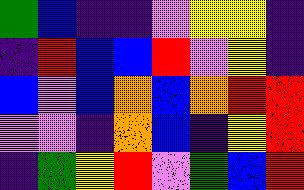[["green", "blue", "indigo", "indigo", "violet", "yellow", "yellow", "indigo"], ["indigo", "red", "blue", "blue", "red", "violet", "yellow", "indigo"], ["blue", "violet", "blue", "orange", "blue", "orange", "red", "red"], ["violet", "violet", "indigo", "orange", "blue", "indigo", "yellow", "red"], ["indigo", "green", "yellow", "red", "violet", "green", "blue", "red"]]